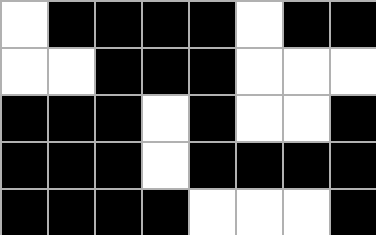[["white", "black", "black", "black", "black", "white", "black", "black"], ["white", "white", "black", "black", "black", "white", "white", "white"], ["black", "black", "black", "white", "black", "white", "white", "black"], ["black", "black", "black", "white", "black", "black", "black", "black"], ["black", "black", "black", "black", "white", "white", "white", "black"]]